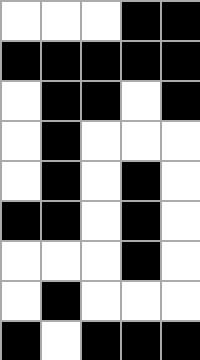[["white", "white", "white", "black", "black"], ["black", "black", "black", "black", "black"], ["white", "black", "black", "white", "black"], ["white", "black", "white", "white", "white"], ["white", "black", "white", "black", "white"], ["black", "black", "white", "black", "white"], ["white", "white", "white", "black", "white"], ["white", "black", "white", "white", "white"], ["black", "white", "black", "black", "black"]]